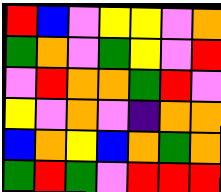[["red", "blue", "violet", "yellow", "yellow", "violet", "orange"], ["green", "orange", "violet", "green", "yellow", "violet", "red"], ["violet", "red", "orange", "orange", "green", "red", "violet"], ["yellow", "violet", "orange", "violet", "indigo", "orange", "orange"], ["blue", "orange", "yellow", "blue", "orange", "green", "orange"], ["green", "red", "green", "violet", "red", "red", "red"]]